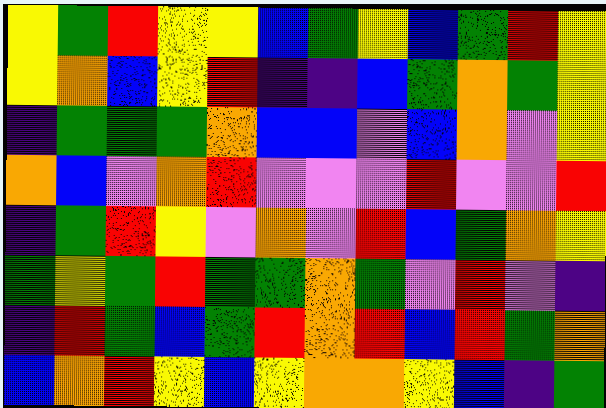[["yellow", "green", "red", "yellow", "yellow", "blue", "green", "yellow", "blue", "green", "red", "yellow"], ["yellow", "orange", "blue", "yellow", "red", "indigo", "indigo", "blue", "green", "orange", "green", "yellow"], ["indigo", "green", "green", "green", "orange", "blue", "blue", "violet", "blue", "orange", "violet", "yellow"], ["orange", "blue", "violet", "orange", "red", "violet", "violet", "violet", "red", "violet", "violet", "red"], ["indigo", "green", "red", "yellow", "violet", "orange", "violet", "red", "blue", "green", "orange", "yellow"], ["green", "yellow", "green", "red", "green", "green", "orange", "green", "violet", "red", "violet", "indigo"], ["indigo", "red", "green", "blue", "green", "red", "orange", "red", "blue", "red", "green", "orange"], ["blue", "orange", "red", "yellow", "blue", "yellow", "orange", "orange", "yellow", "blue", "indigo", "green"]]